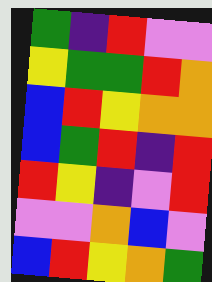[["green", "indigo", "red", "violet", "violet"], ["yellow", "green", "green", "red", "orange"], ["blue", "red", "yellow", "orange", "orange"], ["blue", "green", "red", "indigo", "red"], ["red", "yellow", "indigo", "violet", "red"], ["violet", "violet", "orange", "blue", "violet"], ["blue", "red", "yellow", "orange", "green"]]